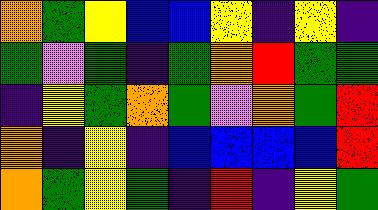[["orange", "green", "yellow", "blue", "blue", "yellow", "indigo", "yellow", "indigo"], ["green", "violet", "green", "indigo", "green", "orange", "red", "green", "green"], ["indigo", "yellow", "green", "orange", "green", "violet", "orange", "green", "red"], ["orange", "indigo", "yellow", "indigo", "blue", "blue", "blue", "blue", "red"], ["orange", "green", "yellow", "green", "indigo", "red", "indigo", "yellow", "green"]]